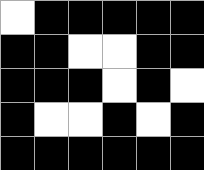[["white", "black", "black", "black", "black", "black"], ["black", "black", "white", "white", "black", "black"], ["black", "black", "black", "white", "black", "white"], ["black", "white", "white", "black", "white", "black"], ["black", "black", "black", "black", "black", "black"]]